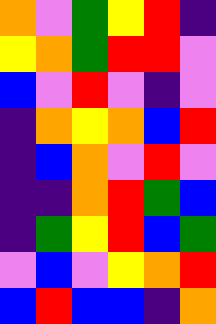[["orange", "violet", "green", "yellow", "red", "indigo"], ["yellow", "orange", "green", "red", "red", "violet"], ["blue", "violet", "red", "violet", "indigo", "violet"], ["indigo", "orange", "yellow", "orange", "blue", "red"], ["indigo", "blue", "orange", "violet", "red", "violet"], ["indigo", "indigo", "orange", "red", "green", "blue"], ["indigo", "green", "yellow", "red", "blue", "green"], ["violet", "blue", "violet", "yellow", "orange", "red"], ["blue", "red", "blue", "blue", "indigo", "orange"]]